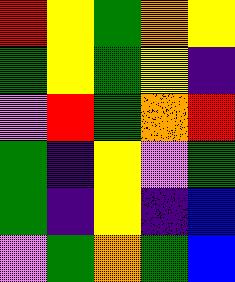[["red", "yellow", "green", "orange", "yellow"], ["green", "yellow", "green", "yellow", "indigo"], ["violet", "red", "green", "orange", "red"], ["green", "indigo", "yellow", "violet", "green"], ["green", "indigo", "yellow", "indigo", "blue"], ["violet", "green", "orange", "green", "blue"]]